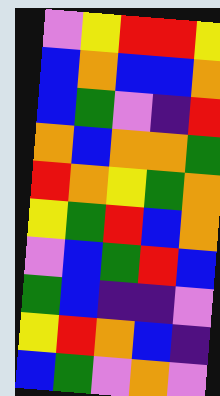[["violet", "yellow", "red", "red", "yellow"], ["blue", "orange", "blue", "blue", "orange"], ["blue", "green", "violet", "indigo", "red"], ["orange", "blue", "orange", "orange", "green"], ["red", "orange", "yellow", "green", "orange"], ["yellow", "green", "red", "blue", "orange"], ["violet", "blue", "green", "red", "blue"], ["green", "blue", "indigo", "indigo", "violet"], ["yellow", "red", "orange", "blue", "indigo"], ["blue", "green", "violet", "orange", "violet"]]